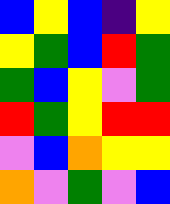[["blue", "yellow", "blue", "indigo", "yellow"], ["yellow", "green", "blue", "red", "green"], ["green", "blue", "yellow", "violet", "green"], ["red", "green", "yellow", "red", "red"], ["violet", "blue", "orange", "yellow", "yellow"], ["orange", "violet", "green", "violet", "blue"]]